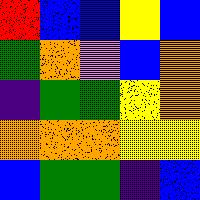[["red", "blue", "blue", "yellow", "blue"], ["green", "orange", "violet", "blue", "orange"], ["indigo", "green", "green", "yellow", "orange"], ["orange", "orange", "orange", "yellow", "yellow"], ["blue", "green", "green", "indigo", "blue"]]